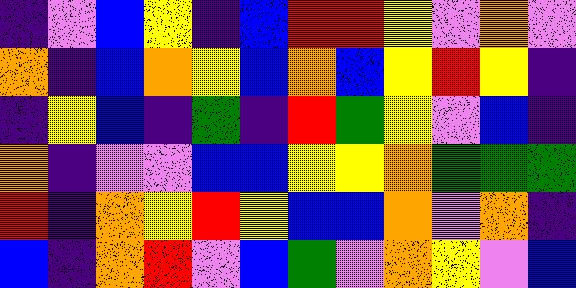[["indigo", "violet", "blue", "yellow", "indigo", "blue", "red", "red", "yellow", "violet", "orange", "violet"], ["orange", "indigo", "blue", "orange", "yellow", "blue", "orange", "blue", "yellow", "red", "yellow", "indigo"], ["indigo", "yellow", "blue", "indigo", "green", "indigo", "red", "green", "yellow", "violet", "blue", "indigo"], ["orange", "indigo", "violet", "violet", "blue", "blue", "yellow", "yellow", "orange", "green", "green", "green"], ["red", "indigo", "orange", "yellow", "red", "yellow", "blue", "blue", "orange", "violet", "orange", "indigo"], ["blue", "indigo", "orange", "red", "violet", "blue", "green", "violet", "orange", "yellow", "violet", "blue"]]